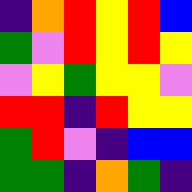[["indigo", "orange", "red", "yellow", "red", "blue"], ["green", "violet", "red", "yellow", "red", "yellow"], ["violet", "yellow", "green", "yellow", "yellow", "violet"], ["red", "red", "indigo", "red", "yellow", "yellow"], ["green", "red", "violet", "indigo", "blue", "blue"], ["green", "green", "indigo", "orange", "green", "indigo"]]